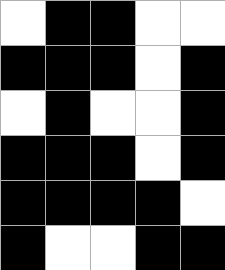[["white", "black", "black", "white", "white"], ["black", "black", "black", "white", "black"], ["white", "black", "white", "white", "black"], ["black", "black", "black", "white", "black"], ["black", "black", "black", "black", "white"], ["black", "white", "white", "black", "black"]]